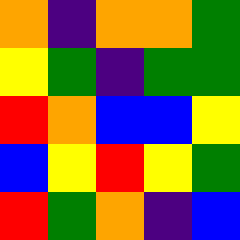[["orange", "indigo", "orange", "orange", "green"], ["yellow", "green", "indigo", "green", "green"], ["red", "orange", "blue", "blue", "yellow"], ["blue", "yellow", "red", "yellow", "green"], ["red", "green", "orange", "indigo", "blue"]]